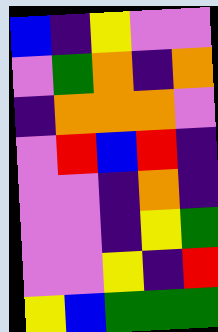[["blue", "indigo", "yellow", "violet", "violet"], ["violet", "green", "orange", "indigo", "orange"], ["indigo", "orange", "orange", "orange", "violet"], ["violet", "red", "blue", "red", "indigo"], ["violet", "violet", "indigo", "orange", "indigo"], ["violet", "violet", "indigo", "yellow", "green"], ["violet", "violet", "yellow", "indigo", "red"], ["yellow", "blue", "green", "green", "green"]]